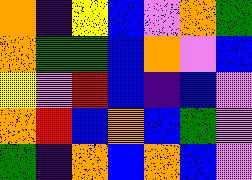[["orange", "indigo", "yellow", "blue", "violet", "orange", "green"], ["orange", "green", "green", "blue", "orange", "violet", "blue"], ["yellow", "violet", "red", "blue", "indigo", "blue", "violet"], ["orange", "red", "blue", "orange", "blue", "green", "violet"], ["green", "indigo", "orange", "blue", "orange", "blue", "violet"]]